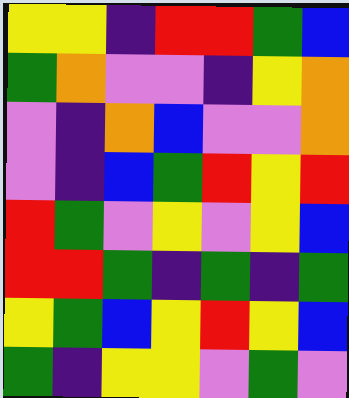[["yellow", "yellow", "indigo", "red", "red", "green", "blue"], ["green", "orange", "violet", "violet", "indigo", "yellow", "orange"], ["violet", "indigo", "orange", "blue", "violet", "violet", "orange"], ["violet", "indigo", "blue", "green", "red", "yellow", "red"], ["red", "green", "violet", "yellow", "violet", "yellow", "blue"], ["red", "red", "green", "indigo", "green", "indigo", "green"], ["yellow", "green", "blue", "yellow", "red", "yellow", "blue"], ["green", "indigo", "yellow", "yellow", "violet", "green", "violet"]]